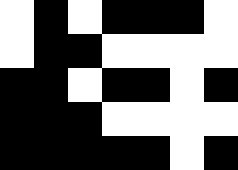[["white", "black", "white", "black", "black", "black", "white"], ["white", "black", "black", "white", "white", "white", "white"], ["black", "black", "white", "black", "black", "white", "black"], ["black", "black", "black", "white", "white", "white", "white"], ["black", "black", "black", "black", "black", "white", "black"]]